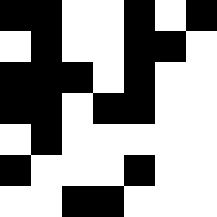[["black", "black", "white", "white", "black", "white", "black"], ["white", "black", "white", "white", "black", "black", "white"], ["black", "black", "black", "white", "black", "white", "white"], ["black", "black", "white", "black", "black", "white", "white"], ["white", "black", "white", "white", "white", "white", "white"], ["black", "white", "white", "white", "black", "white", "white"], ["white", "white", "black", "black", "white", "white", "white"]]